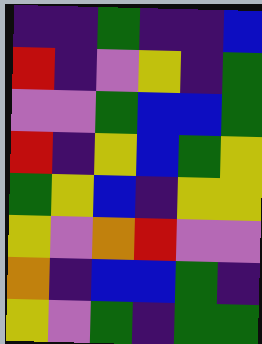[["indigo", "indigo", "green", "indigo", "indigo", "blue"], ["red", "indigo", "violet", "yellow", "indigo", "green"], ["violet", "violet", "green", "blue", "blue", "green"], ["red", "indigo", "yellow", "blue", "green", "yellow"], ["green", "yellow", "blue", "indigo", "yellow", "yellow"], ["yellow", "violet", "orange", "red", "violet", "violet"], ["orange", "indigo", "blue", "blue", "green", "indigo"], ["yellow", "violet", "green", "indigo", "green", "green"]]